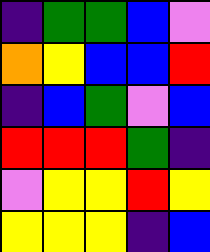[["indigo", "green", "green", "blue", "violet"], ["orange", "yellow", "blue", "blue", "red"], ["indigo", "blue", "green", "violet", "blue"], ["red", "red", "red", "green", "indigo"], ["violet", "yellow", "yellow", "red", "yellow"], ["yellow", "yellow", "yellow", "indigo", "blue"]]